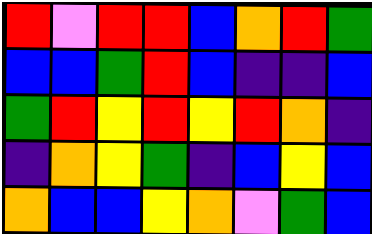[["red", "violet", "red", "red", "blue", "orange", "red", "green"], ["blue", "blue", "green", "red", "blue", "indigo", "indigo", "blue"], ["green", "red", "yellow", "red", "yellow", "red", "orange", "indigo"], ["indigo", "orange", "yellow", "green", "indigo", "blue", "yellow", "blue"], ["orange", "blue", "blue", "yellow", "orange", "violet", "green", "blue"]]